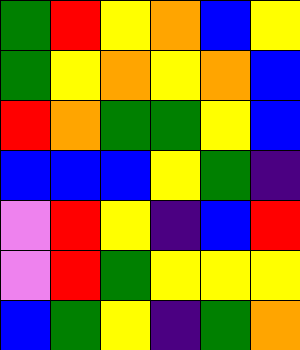[["green", "red", "yellow", "orange", "blue", "yellow"], ["green", "yellow", "orange", "yellow", "orange", "blue"], ["red", "orange", "green", "green", "yellow", "blue"], ["blue", "blue", "blue", "yellow", "green", "indigo"], ["violet", "red", "yellow", "indigo", "blue", "red"], ["violet", "red", "green", "yellow", "yellow", "yellow"], ["blue", "green", "yellow", "indigo", "green", "orange"]]